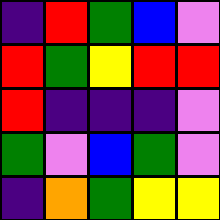[["indigo", "red", "green", "blue", "violet"], ["red", "green", "yellow", "red", "red"], ["red", "indigo", "indigo", "indigo", "violet"], ["green", "violet", "blue", "green", "violet"], ["indigo", "orange", "green", "yellow", "yellow"]]